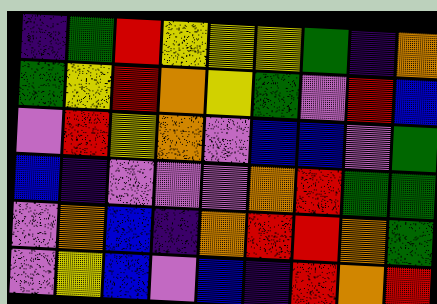[["indigo", "green", "red", "yellow", "yellow", "yellow", "green", "indigo", "orange"], ["green", "yellow", "red", "orange", "yellow", "green", "violet", "red", "blue"], ["violet", "red", "yellow", "orange", "violet", "blue", "blue", "violet", "green"], ["blue", "indigo", "violet", "violet", "violet", "orange", "red", "green", "green"], ["violet", "orange", "blue", "indigo", "orange", "red", "red", "orange", "green"], ["violet", "yellow", "blue", "violet", "blue", "indigo", "red", "orange", "red"]]